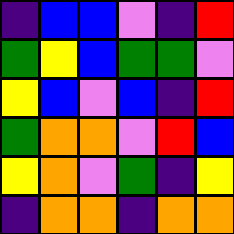[["indigo", "blue", "blue", "violet", "indigo", "red"], ["green", "yellow", "blue", "green", "green", "violet"], ["yellow", "blue", "violet", "blue", "indigo", "red"], ["green", "orange", "orange", "violet", "red", "blue"], ["yellow", "orange", "violet", "green", "indigo", "yellow"], ["indigo", "orange", "orange", "indigo", "orange", "orange"]]